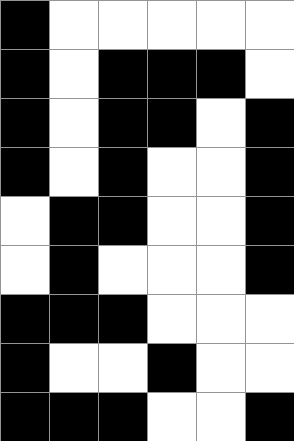[["black", "white", "white", "white", "white", "white"], ["black", "white", "black", "black", "black", "white"], ["black", "white", "black", "black", "white", "black"], ["black", "white", "black", "white", "white", "black"], ["white", "black", "black", "white", "white", "black"], ["white", "black", "white", "white", "white", "black"], ["black", "black", "black", "white", "white", "white"], ["black", "white", "white", "black", "white", "white"], ["black", "black", "black", "white", "white", "black"]]